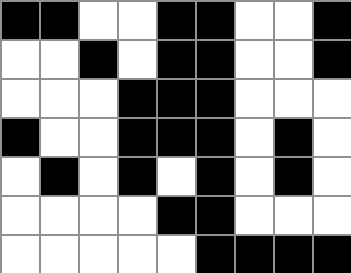[["black", "black", "white", "white", "black", "black", "white", "white", "black"], ["white", "white", "black", "white", "black", "black", "white", "white", "black"], ["white", "white", "white", "black", "black", "black", "white", "white", "white"], ["black", "white", "white", "black", "black", "black", "white", "black", "white"], ["white", "black", "white", "black", "white", "black", "white", "black", "white"], ["white", "white", "white", "white", "black", "black", "white", "white", "white"], ["white", "white", "white", "white", "white", "black", "black", "black", "black"]]